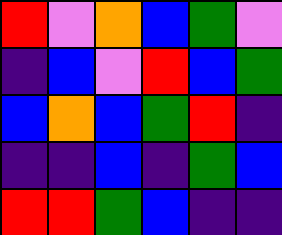[["red", "violet", "orange", "blue", "green", "violet"], ["indigo", "blue", "violet", "red", "blue", "green"], ["blue", "orange", "blue", "green", "red", "indigo"], ["indigo", "indigo", "blue", "indigo", "green", "blue"], ["red", "red", "green", "blue", "indigo", "indigo"]]